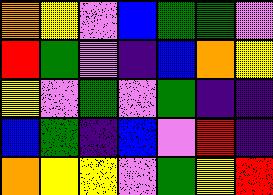[["orange", "yellow", "violet", "blue", "green", "green", "violet"], ["red", "green", "violet", "indigo", "blue", "orange", "yellow"], ["yellow", "violet", "green", "violet", "green", "indigo", "indigo"], ["blue", "green", "indigo", "blue", "violet", "red", "indigo"], ["orange", "yellow", "yellow", "violet", "green", "yellow", "red"]]